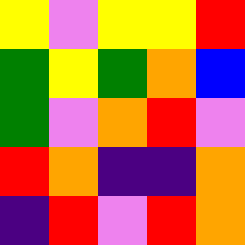[["yellow", "violet", "yellow", "yellow", "red"], ["green", "yellow", "green", "orange", "blue"], ["green", "violet", "orange", "red", "violet"], ["red", "orange", "indigo", "indigo", "orange"], ["indigo", "red", "violet", "red", "orange"]]